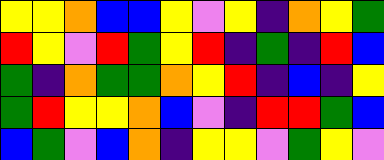[["yellow", "yellow", "orange", "blue", "blue", "yellow", "violet", "yellow", "indigo", "orange", "yellow", "green"], ["red", "yellow", "violet", "red", "green", "yellow", "red", "indigo", "green", "indigo", "red", "blue"], ["green", "indigo", "orange", "green", "green", "orange", "yellow", "red", "indigo", "blue", "indigo", "yellow"], ["green", "red", "yellow", "yellow", "orange", "blue", "violet", "indigo", "red", "red", "green", "blue"], ["blue", "green", "violet", "blue", "orange", "indigo", "yellow", "yellow", "violet", "green", "yellow", "violet"]]